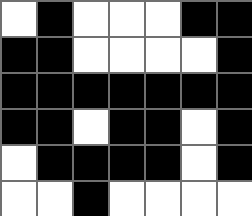[["white", "black", "white", "white", "white", "black", "black"], ["black", "black", "white", "white", "white", "white", "black"], ["black", "black", "black", "black", "black", "black", "black"], ["black", "black", "white", "black", "black", "white", "black"], ["white", "black", "black", "black", "black", "white", "black"], ["white", "white", "black", "white", "white", "white", "white"]]